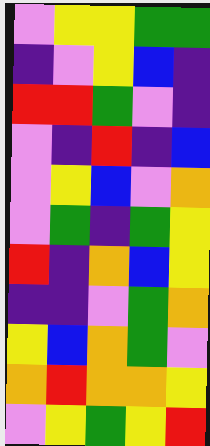[["violet", "yellow", "yellow", "green", "green"], ["indigo", "violet", "yellow", "blue", "indigo"], ["red", "red", "green", "violet", "indigo"], ["violet", "indigo", "red", "indigo", "blue"], ["violet", "yellow", "blue", "violet", "orange"], ["violet", "green", "indigo", "green", "yellow"], ["red", "indigo", "orange", "blue", "yellow"], ["indigo", "indigo", "violet", "green", "orange"], ["yellow", "blue", "orange", "green", "violet"], ["orange", "red", "orange", "orange", "yellow"], ["violet", "yellow", "green", "yellow", "red"]]